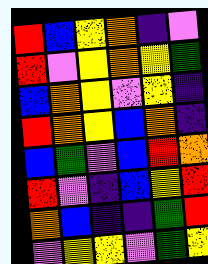[["red", "blue", "yellow", "orange", "indigo", "violet"], ["red", "violet", "yellow", "orange", "yellow", "green"], ["blue", "orange", "yellow", "violet", "yellow", "indigo"], ["red", "orange", "yellow", "blue", "orange", "indigo"], ["blue", "green", "violet", "blue", "red", "orange"], ["red", "violet", "indigo", "blue", "yellow", "red"], ["orange", "blue", "indigo", "indigo", "green", "red"], ["violet", "yellow", "yellow", "violet", "green", "yellow"]]